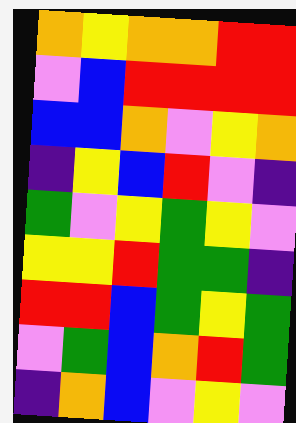[["orange", "yellow", "orange", "orange", "red", "red"], ["violet", "blue", "red", "red", "red", "red"], ["blue", "blue", "orange", "violet", "yellow", "orange"], ["indigo", "yellow", "blue", "red", "violet", "indigo"], ["green", "violet", "yellow", "green", "yellow", "violet"], ["yellow", "yellow", "red", "green", "green", "indigo"], ["red", "red", "blue", "green", "yellow", "green"], ["violet", "green", "blue", "orange", "red", "green"], ["indigo", "orange", "blue", "violet", "yellow", "violet"]]